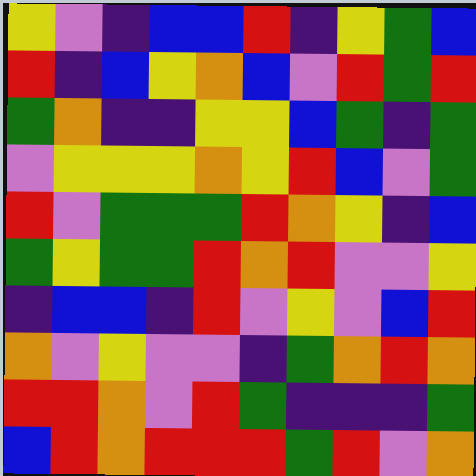[["yellow", "violet", "indigo", "blue", "blue", "red", "indigo", "yellow", "green", "blue"], ["red", "indigo", "blue", "yellow", "orange", "blue", "violet", "red", "green", "red"], ["green", "orange", "indigo", "indigo", "yellow", "yellow", "blue", "green", "indigo", "green"], ["violet", "yellow", "yellow", "yellow", "orange", "yellow", "red", "blue", "violet", "green"], ["red", "violet", "green", "green", "green", "red", "orange", "yellow", "indigo", "blue"], ["green", "yellow", "green", "green", "red", "orange", "red", "violet", "violet", "yellow"], ["indigo", "blue", "blue", "indigo", "red", "violet", "yellow", "violet", "blue", "red"], ["orange", "violet", "yellow", "violet", "violet", "indigo", "green", "orange", "red", "orange"], ["red", "red", "orange", "violet", "red", "green", "indigo", "indigo", "indigo", "green"], ["blue", "red", "orange", "red", "red", "red", "green", "red", "violet", "orange"]]